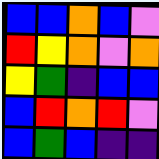[["blue", "blue", "orange", "blue", "violet"], ["red", "yellow", "orange", "violet", "orange"], ["yellow", "green", "indigo", "blue", "blue"], ["blue", "red", "orange", "red", "violet"], ["blue", "green", "blue", "indigo", "indigo"]]